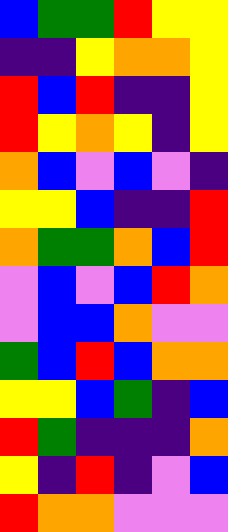[["blue", "green", "green", "red", "yellow", "yellow"], ["indigo", "indigo", "yellow", "orange", "orange", "yellow"], ["red", "blue", "red", "indigo", "indigo", "yellow"], ["red", "yellow", "orange", "yellow", "indigo", "yellow"], ["orange", "blue", "violet", "blue", "violet", "indigo"], ["yellow", "yellow", "blue", "indigo", "indigo", "red"], ["orange", "green", "green", "orange", "blue", "red"], ["violet", "blue", "violet", "blue", "red", "orange"], ["violet", "blue", "blue", "orange", "violet", "violet"], ["green", "blue", "red", "blue", "orange", "orange"], ["yellow", "yellow", "blue", "green", "indigo", "blue"], ["red", "green", "indigo", "indigo", "indigo", "orange"], ["yellow", "indigo", "red", "indigo", "violet", "blue"], ["red", "orange", "orange", "violet", "violet", "violet"]]